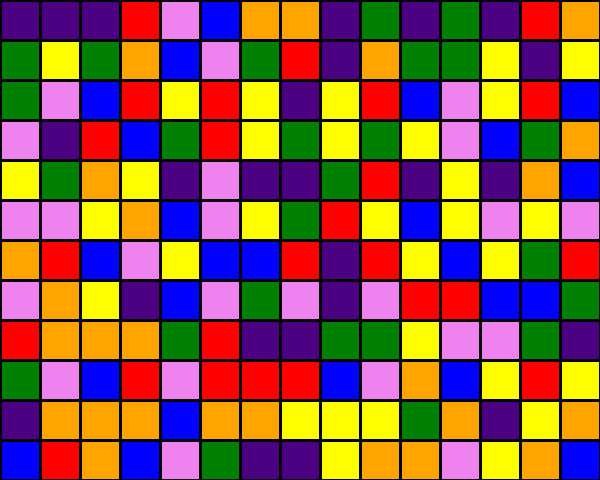[["indigo", "indigo", "indigo", "red", "violet", "blue", "orange", "orange", "indigo", "green", "indigo", "green", "indigo", "red", "orange"], ["green", "yellow", "green", "orange", "blue", "violet", "green", "red", "indigo", "orange", "green", "green", "yellow", "indigo", "yellow"], ["green", "violet", "blue", "red", "yellow", "red", "yellow", "indigo", "yellow", "red", "blue", "violet", "yellow", "red", "blue"], ["violet", "indigo", "red", "blue", "green", "red", "yellow", "green", "yellow", "green", "yellow", "violet", "blue", "green", "orange"], ["yellow", "green", "orange", "yellow", "indigo", "violet", "indigo", "indigo", "green", "red", "indigo", "yellow", "indigo", "orange", "blue"], ["violet", "violet", "yellow", "orange", "blue", "violet", "yellow", "green", "red", "yellow", "blue", "yellow", "violet", "yellow", "violet"], ["orange", "red", "blue", "violet", "yellow", "blue", "blue", "red", "indigo", "red", "yellow", "blue", "yellow", "green", "red"], ["violet", "orange", "yellow", "indigo", "blue", "violet", "green", "violet", "indigo", "violet", "red", "red", "blue", "blue", "green"], ["red", "orange", "orange", "orange", "green", "red", "indigo", "indigo", "green", "green", "yellow", "violet", "violet", "green", "indigo"], ["green", "violet", "blue", "red", "violet", "red", "red", "red", "blue", "violet", "orange", "blue", "yellow", "red", "yellow"], ["indigo", "orange", "orange", "orange", "blue", "orange", "orange", "yellow", "yellow", "yellow", "green", "orange", "indigo", "yellow", "orange"], ["blue", "red", "orange", "blue", "violet", "green", "indigo", "indigo", "yellow", "orange", "orange", "violet", "yellow", "orange", "blue"]]